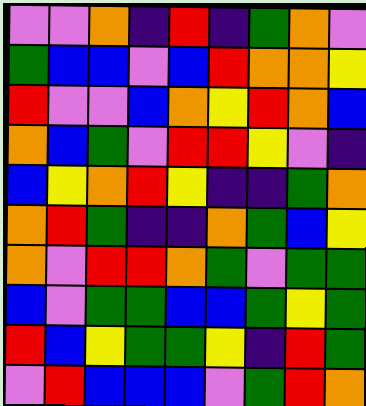[["violet", "violet", "orange", "indigo", "red", "indigo", "green", "orange", "violet"], ["green", "blue", "blue", "violet", "blue", "red", "orange", "orange", "yellow"], ["red", "violet", "violet", "blue", "orange", "yellow", "red", "orange", "blue"], ["orange", "blue", "green", "violet", "red", "red", "yellow", "violet", "indigo"], ["blue", "yellow", "orange", "red", "yellow", "indigo", "indigo", "green", "orange"], ["orange", "red", "green", "indigo", "indigo", "orange", "green", "blue", "yellow"], ["orange", "violet", "red", "red", "orange", "green", "violet", "green", "green"], ["blue", "violet", "green", "green", "blue", "blue", "green", "yellow", "green"], ["red", "blue", "yellow", "green", "green", "yellow", "indigo", "red", "green"], ["violet", "red", "blue", "blue", "blue", "violet", "green", "red", "orange"]]